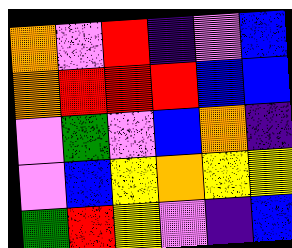[["orange", "violet", "red", "indigo", "violet", "blue"], ["orange", "red", "red", "red", "blue", "blue"], ["violet", "green", "violet", "blue", "orange", "indigo"], ["violet", "blue", "yellow", "orange", "yellow", "yellow"], ["green", "red", "yellow", "violet", "indigo", "blue"]]